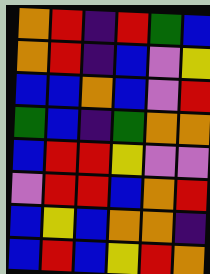[["orange", "red", "indigo", "red", "green", "blue"], ["orange", "red", "indigo", "blue", "violet", "yellow"], ["blue", "blue", "orange", "blue", "violet", "red"], ["green", "blue", "indigo", "green", "orange", "orange"], ["blue", "red", "red", "yellow", "violet", "violet"], ["violet", "red", "red", "blue", "orange", "red"], ["blue", "yellow", "blue", "orange", "orange", "indigo"], ["blue", "red", "blue", "yellow", "red", "orange"]]